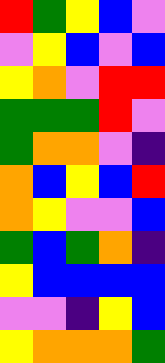[["red", "green", "yellow", "blue", "violet"], ["violet", "yellow", "blue", "violet", "blue"], ["yellow", "orange", "violet", "red", "red"], ["green", "green", "green", "red", "violet"], ["green", "orange", "orange", "violet", "indigo"], ["orange", "blue", "yellow", "blue", "red"], ["orange", "yellow", "violet", "violet", "blue"], ["green", "blue", "green", "orange", "indigo"], ["yellow", "blue", "blue", "blue", "blue"], ["violet", "violet", "indigo", "yellow", "blue"], ["yellow", "orange", "orange", "orange", "green"]]